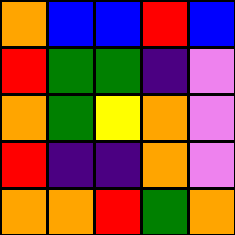[["orange", "blue", "blue", "red", "blue"], ["red", "green", "green", "indigo", "violet"], ["orange", "green", "yellow", "orange", "violet"], ["red", "indigo", "indigo", "orange", "violet"], ["orange", "orange", "red", "green", "orange"]]